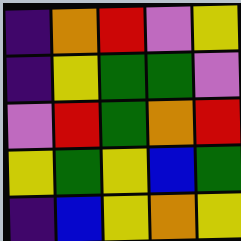[["indigo", "orange", "red", "violet", "yellow"], ["indigo", "yellow", "green", "green", "violet"], ["violet", "red", "green", "orange", "red"], ["yellow", "green", "yellow", "blue", "green"], ["indigo", "blue", "yellow", "orange", "yellow"]]